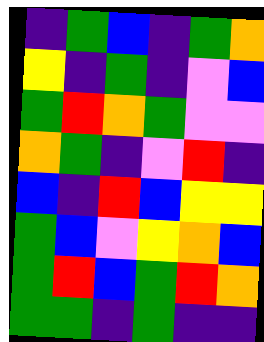[["indigo", "green", "blue", "indigo", "green", "orange"], ["yellow", "indigo", "green", "indigo", "violet", "blue"], ["green", "red", "orange", "green", "violet", "violet"], ["orange", "green", "indigo", "violet", "red", "indigo"], ["blue", "indigo", "red", "blue", "yellow", "yellow"], ["green", "blue", "violet", "yellow", "orange", "blue"], ["green", "red", "blue", "green", "red", "orange"], ["green", "green", "indigo", "green", "indigo", "indigo"]]